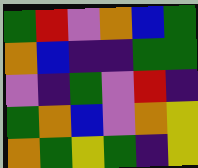[["green", "red", "violet", "orange", "blue", "green"], ["orange", "blue", "indigo", "indigo", "green", "green"], ["violet", "indigo", "green", "violet", "red", "indigo"], ["green", "orange", "blue", "violet", "orange", "yellow"], ["orange", "green", "yellow", "green", "indigo", "yellow"]]